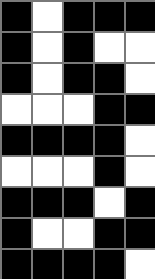[["black", "white", "black", "black", "black"], ["black", "white", "black", "white", "white"], ["black", "white", "black", "black", "white"], ["white", "white", "white", "black", "black"], ["black", "black", "black", "black", "white"], ["white", "white", "white", "black", "white"], ["black", "black", "black", "white", "black"], ["black", "white", "white", "black", "black"], ["black", "black", "black", "black", "white"]]